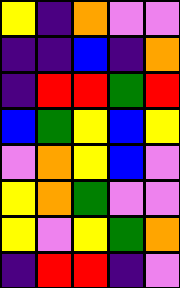[["yellow", "indigo", "orange", "violet", "violet"], ["indigo", "indigo", "blue", "indigo", "orange"], ["indigo", "red", "red", "green", "red"], ["blue", "green", "yellow", "blue", "yellow"], ["violet", "orange", "yellow", "blue", "violet"], ["yellow", "orange", "green", "violet", "violet"], ["yellow", "violet", "yellow", "green", "orange"], ["indigo", "red", "red", "indigo", "violet"]]